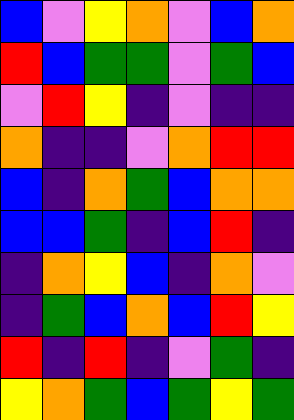[["blue", "violet", "yellow", "orange", "violet", "blue", "orange"], ["red", "blue", "green", "green", "violet", "green", "blue"], ["violet", "red", "yellow", "indigo", "violet", "indigo", "indigo"], ["orange", "indigo", "indigo", "violet", "orange", "red", "red"], ["blue", "indigo", "orange", "green", "blue", "orange", "orange"], ["blue", "blue", "green", "indigo", "blue", "red", "indigo"], ["indigo", "orange", "yellow", "blue", "indigo", "orange", "violet"], ["indigo", "green", "blue", "orange", "blue", "red", "yellow"], ["red", "indigo", "red", "indigo", "violet", "green", "indigo"], ["yellow", "orange", "green", "blue", "green", "yellow", "green"]]